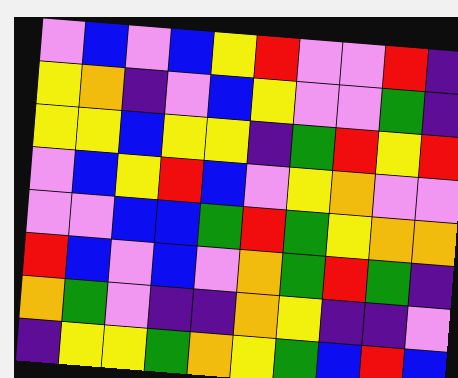[["violet", "blue", "violet", "blue", "yellow", "red", "violet", "violet", "red", "indigo"], ["yellow", "orange", "indigo", "violet", "blue", "yellow", "violet", "violet", "green", "indigo"], ["yellow", "yellow", "blue", "yellow", "yellow", "indigo", "green", "red", "yellow", "red"], ["violet", "blue", "yellow", "red", "blue", "violet", "yellow", "orange", "violet", "violet"], ["violet", "violet", "blue", "blue", "green", "red", "green", "yellow", "orange", "orange"], ["red", "blue", "violet", "blue", "violet", "orange", "green", "red", "green", "indigo"], ["orange", "green", "violet", "indigo", "indigo", "orange", "yellow", "indigo", "indigo", "violet"], ["indigo", "yellow", "yellow", "green", "orange", "yellow", "green", "blue", "red", "blue"]]